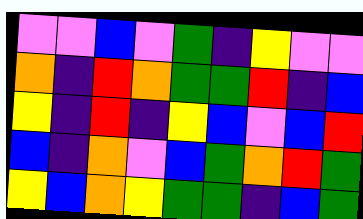[["violet", "violet", "blue", "violet", "green", "indigo", "yellow", "violet", "violet"], ["orange", "indigo", "red", "orange", "green", "green", "red", "indigo", "blue"], ["yellow", "indigo", "red", "indigo", "yellow", "blue", "violet", "blue", "red"], ["blue", "indigo", "orange", "violet", "blue", "green", "orange", "red", "green"], ["yellow", "blue", "orange", "yellow", "green", "green", "indigo", "blue", "green"]]